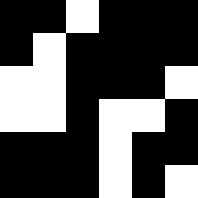[["black", "black", "white", "black", "black", "black"], ["black", "white", "black", "black", "black", "black"], ["white", "white", "black", "black", "black", "white"], ["white", "white", "black", "white", "white", "black"], ["black", "black", "black", "white", "black", "black"], ["black", "black", "black", "white", "black", "white"]]